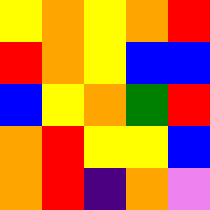[["yellow", "orange", "yellow", "orange", "red"], ["red", "orange", "yellow", "blue", "blue"], ["blue", "yellow", "orange", "green", "red"], ["orange", "red", "yellow", "yellow", "blue"], ["orange", "red", "indigo", "orange", "violet"]]